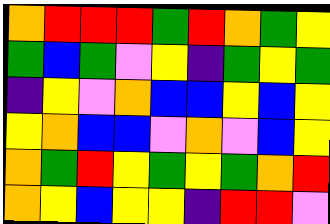[["orange", "red", "red", "red", "green", "red", "orange", "green", "yellow"], ["green", "blue", "green", "violet", "yellow", "indigo", "green", "yellow", "green"], ["indigo", "yellow", "violet", "orange", "blue", "blue", "yellow", "blue", "yellow"], ["yellow", "orange", "blue", "blue", "violet", "orange", "violet", "blue", "yellow"], ["orange", "green", "red", "yellow", "green", "yellow", "green", "orange", "red"], ["orange", "yellow", "blue", "yellow", "yellow", "indigo", "red", "red", "violet"]]